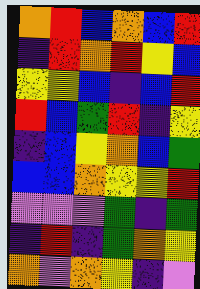[["orange", "red", "blue", "orange", "blue", "red"], ["indigo", "red", "orange", "red", "yellow", "blue"], ["yellow", "yellow", "blue", "indigo", "blue", "red"], ["red", "blue", "green", "red", "indigo", "yellow"], ["indigo", "blue", "yellow", "orange", "blue", "green"], ["blue", "blue", "orange", "yellow", "yellow", "red"], ["violet", "violet", "violet", "green", "indigo", "green"], ["indigo", "red", "indigo", "green", "orange", "yellow"], ["orange", "violet", "orange", "yellow", "indigo", "violet"]]